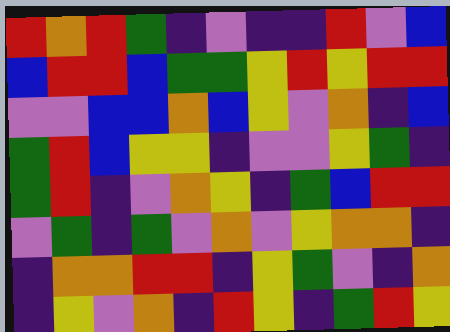[["red", "orange", "red", "green", "indigo", "violet", "indigo", "indigo", "red", "violet", "blue"], ["blue", "red", "red", "blue", "green", "green", "yellow", "red", "yellow", "red", "red"], ["violet", "violet", "blue", "blue", "orange", "blue", "yellow", "violet", "orange", "indigo", "blue"], ["green", "red", "blue", "yellow", "yellow", "indigo", "violet", "violet", "yellow", "green", "indigo"], ["green", "red", "indigo", "violet", "orange", "yellow", "indigo", "green", "blue", "red", "red"], ["violet", "green", "indigo", "green", "violet", "orange", "violet", "yellow", "orange", "orange", "indigo"], ["indigo", "orange", "orange", "red", "red", "indigo", "yellow", "green", "violet", "indigo", "orange"], ["indigo", "yellow", "violet", "orange", "indigo", "red", "yellow", "indigo", "green", "red", "yellow"]]